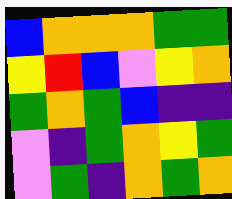[["blue", "orange", "orange", "orange", "green", "green"], ["yellow", "red", "blue", "violet", "yellow", "orange"], ["green", "orange", "green", "blue", "indigo", "indigo"], ["violet", "indigo", "green", "orange", "yellow", "green"], ["violet", "green", "indigo", "orange", "green", "orange"]]